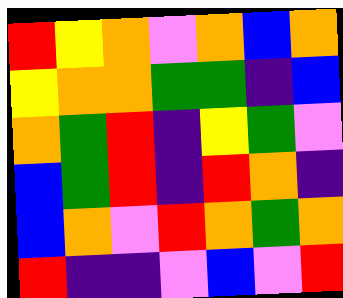[["red", "yellow", "orange", "violet", "orange", "blue", "orange"], ["yellow", "orange", "orange", "green", "green", "indigo", "blue"], ["orange", "green", "red", "indigo", "yellow", "green", "violet"], ["blue", "green", "red", "indigo", "red", "orange", "indigo"], ["blue", "orange", "violet", "red", "orange", "green", "orange"], ["red", "indigo", "indigo", "violet", "blue", "violet", "red"]]